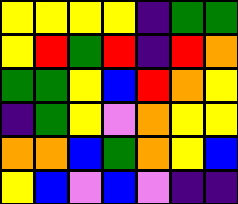[["yellow", "yellow", "yellow", "yellow", "indigo", "green", "green"], ["yellow", "red", "green", "red", "indigo", "red", "orange"], ["green", "green", "yellow", "blue", "red", "orange", "yellow"], ["indigo", "green", "yellow", "violet", "orange", "yellow", "yellow"], ["orange", "orange", "blue", "green", "orange", "yellow", "blue"], ["yellow", "blue", "violet", "blue", "violet", "indigo", "indigo"]]